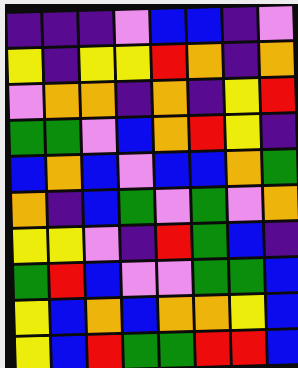[["indigo", "indigo", "indigo", "violet", "blue", "blue", "indigo", "violet"], ["yellow", "indigo", "yellow", "yellow", "red", "orange", "indigo", "orange"], ["violet", "orange", "orange", "indigo", "orange", "indigo", "yellow", "red"], ["green", "green", "violet", "blue", "orange", "red", "yellow", "indigo"], ["blue", "orange", "blue", "violet", "blue", "blue", "orange", "green"], ["orange", "indigo", "blue", "green", "violet", "green", "violet", "orange"], ["yellow", "yellow", "violet", "indigo", "red", "green", "blue", "indigo"], ["green", "red", "blue", "violet", "violet", "green", "green", "blue"], ["yellow", "blue", "orange", "blue", "orange", "orange", "yellow", "blue"], ["yellow", "blue", "red", "green", "green", "red", "red", "blue"]]